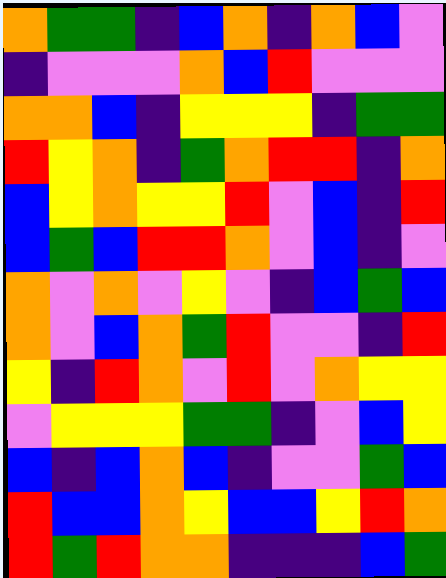[["orange", "green", "green", "indigo", "blue", "orange", "indigo", "orange", "blue", "violet"], ["indigo", "violet", "violet", "violet", "orange", "blue", "red", "violet", "violet", "violet"], ["orange", "orange", "blue", "indigo", "yellow", "yellow", "yellow", "indigo", "green", "green"], ["red", "yellow", "orange", "indigo", "green", "orange", "red", "red", "indigo", "orange"], ["blue", "yellow", "orange", "yellow", "yellow", "red", "violet", "blue", "indigo", "red"], ["blue", "green", "blue", "red", "red", "orange", "violet", "blue", "indigo", "violet"], ["orange", "violet", "orange", "violet", "yellow", "violet", "indigo", "blue", "green", "blue"], ["orange", "violet", "blue", "orange", "green", "red", "violet", "violet", "indigo", "red"], ["yellow", "indigo", "red", "orange", "violet", "red", "violet", "orange", "yellow", "yellow"], ["violet", "yellow", "yellow", "yellow", "green", "green", "indigo", "violet", "blue", "yellow"], ["blue", "indigo", "blue", "orange", "blue", "indigo", "violet", "violet", "green", "blue"], ["red", "blue", "blue", "orange", "yellow", "blue", "blue", "yellow", "red", "orange"], ["red", "green", "red", "orange", "orange", "indigo", "indigo", "indigo", "blue", "green"]]